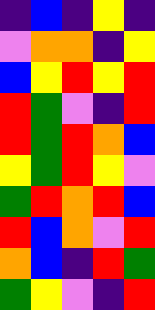[["indigo", "blue", "indigo", "yellow", "indigo"], ["violet", "orange", "orange", "indigo", "yellow"], ["blue", "yellow", "red", "yellow", "red"], ["red", "green", "violet", "indigo", "red"], ["red", "green", "red", "orange", "blue"], ["yellow", "green", "red", "yellow", "violet"], ["green", "red", "orange", "red", "blue"], ["red", "blue", "orange", "violet", "red"], ["orange", "blue", "indigo", "red", "green"], ["green", "yellow", "violet", "indigo", "red"]]